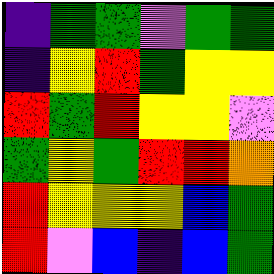[["indigo", "green", "green", "violet", "green", "green"], ["indigo", "yellow", "red", "green", "yellow", "yellow"], ["red", "green", "red", "yellow", "yellow", "violet"], ["green", "yellow", "green", "red", "red", "orange"], ["red", "yellow", "yellow", "yellow", "blue", "green"], ["red", "violet", "blue", "indigo", "blue", "green"]]